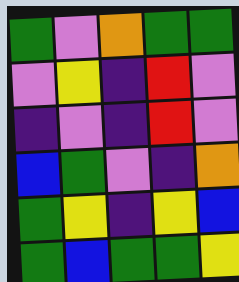[["green", "violet", "orange", "green", "green"], ["violet", "yellow", "indigo", "red", "violet"], ["indigo", "violet", "indigo", "red", "violet"], ["blue", "green", "violet", "indigo", "orange"], ["green", "yellow", "indigo", "yellow", "blue"], ["green", "blue", "green", "green", "yellow"]]